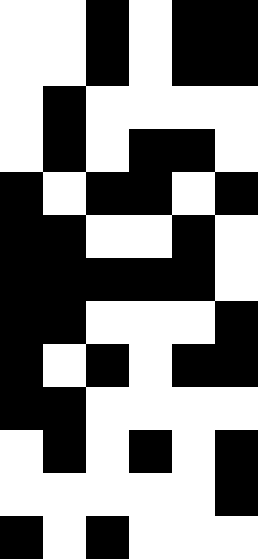[["white", "white", "black", "white", "black", "black"], ["white", "white", "black", "white", "black", "black"], ["white", "black", "white", "white", "white", "white"], ["white", "black", "white", "black", "black", "white"], ["black", "white", "black", "black", "white", "black"], ["black", "black", "white", "white", "black", "white"], ["black", "black", "black", "black", "black", "white"], ["black", "black", "white", "white", "white", "black"], ["black", "white", "black", "white", "black", "black"], ["black", "black", "white", "white", "white", "white"], ["white", "black", "white", "black", "white", "black"], ["white", "white", "white", "white", "white", "black"], ["black", "white", "black", "white", "white", "white"]]